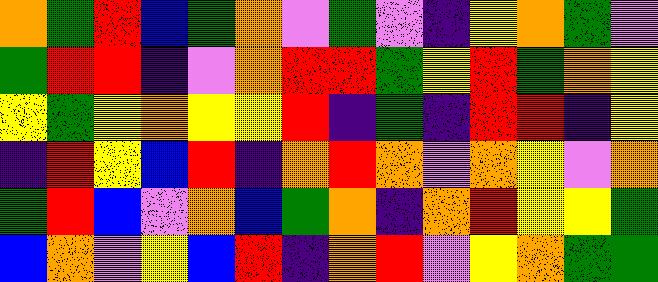[["orange", "green", "red", "blue", "green", "orange", "violet", "green", "violet", "indigo", "yellow", "orange", "green", "violet"], ["green", "red", "red", "indigo", "violet", "orange", "red", "red", "green", "yellow", "red", "green", "orange", "yellow"], ["yellow", "green", "yellow", "orange", "yellow", "yellow", "red", "indigo", "green", "indigo", "red", "red", "indigo", "yellow"], ["indigo", "red", "yellow", "blue", "red", "indigo", "orange", "red", "orange", "violet", "orange", "yellow", "violet", "orange"], ["green", "red", "blue", "violet", "orange", "blue", "green", "orange", "indigo", "orange", "red", "yellow", "yellow", "green"], ["blue", "orange", "violet", "yellow", "blue", "red", "indigo", "orange", "red", "violet", "yellow", "orange", "green", "green"]]